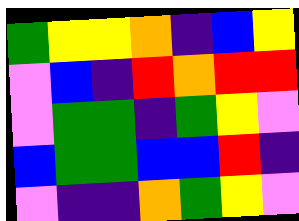[["green", "yellow", "yellow", "orange", "indigo", "blue", "yellow"], ["violet", "blue", "indigo", "red", "orange", "red", "red"], ["violet", "green", "green", "indigo", "green", "yellow", "violet"], ["blue", "green", "green", "blue", "blue", "red", "indigo"], ["violet", "indigo", "indigo", "orange", "green", "yellow", "violet"]]